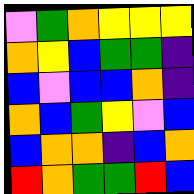[["violet", "green", "orange", "yellow", "yellow", "yellow"], ["orange", "yellow", "blue", "green", "green", "indigo"], ["blue", "violet", "blue", "blue", "orange", "indigo"], ["orange", "blue", "green", "yellow", "violet", "blue"], ["blue", "orange", "orange", "indigo", "blue", "orange"], ["red", "orange", "green", "green", "red", "blue"]]